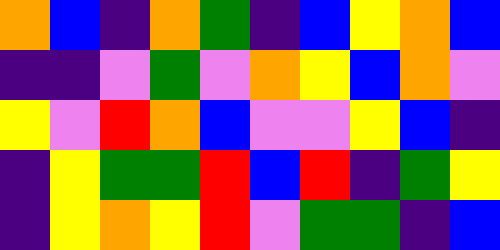[["orange", "blue", "indigo", "orange", "green", "indigo", "blue", "yellow", "orange", "blue"], ["indigo", "indigo", "violet", "green", "violet", "orange", "yellow", "blue", "orange", "violet"], ["yellow", "violet", "red", "orange", "blue", "violet", "violet", "yellow", "blue", "indigo"], ["indigo", "yellow", "green", "green", "red", "blue", "red", "indigo", "green", "yellow"], ["indigo", "yellow", "orange", "yellow", "red", "violet", "green", "green", "indigo", "blue"]]